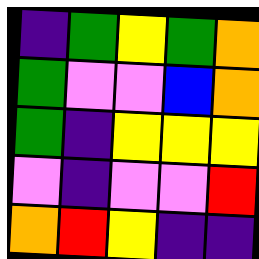[["indigo", "green", "yellow", "green", "orange"], ["green", "violet", "violet", "blue", "orange"], ["green", "indigo", "yellow", "yellow", "yellow"], ["violet", "indigo", "violet", "violet", "red"], ["orange", "red", "yellow", "indigo", "indigo"]]